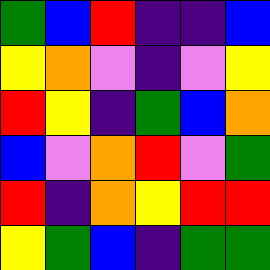[["green", "blue", "red", "indigo", "indigo", "blue"], ["yellow", "orange", "violet", "indigo", "violet", "yellow"], ["red", "yellow", "indigo", "green", "blue", "orange"], ["blue", "violet", "orange", "red", "violet", "green"], ["red", "indigo", "orange", "yellow", "red", "red"], ["yellow", "green", "blue", "indigo", "green", "green"]]